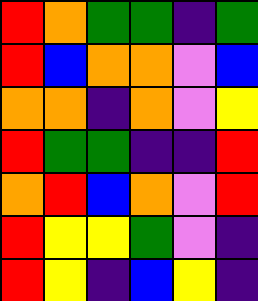[["red", "orange", "green", "green", "indigo", "green"], ["red", "blue", "orange", "orange", "violet", "blue"], ["orange", "orange", "indigo", "orange", "violet", "yellow"], ["red", "green", "green", "indigo", "indigo", "red"], ["orange", "red", "blue", "orange", "violet", "red"], ["red", "yellow", "yellow", "green", "violet", "indigo"], ["red", "yellow", "indigo", "blue", "yellow", "indigo"]]